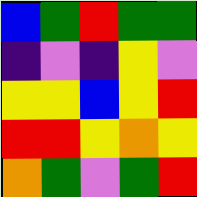[["blue", "green", "red", "green", "green"], ["indigo", "violet", "indigo", "yellow", "violet"], ["yellow", "yellow", "blue", "yellow", "red"], ["red", "red", "yellow", "orange", "yellow"], ["orange", "green", "violet", "green", "red"]]